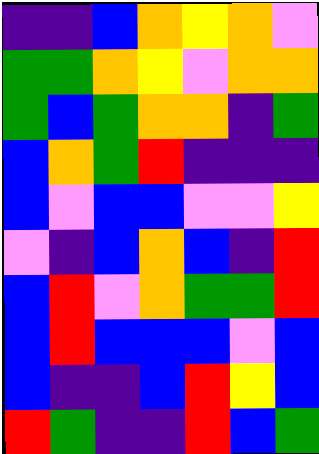[["indigo", "indigo", "blue", "orange", "yellow", "orange", "violet"], ["green", "green", "orange", "yellow", "violet", "orange", "orange"], ["green", "blue", "green", "orange", "orange", "indigo", "green"], ["blue", "orange", "green", "red", "indigo", "indigo", "indigo"], ["blue", "violet", "blue", "blue", "violet", "violet", "yellow"], ["violet", "indigo", "blue", "orange", "blue", "indigo", "red"], ["blue", "red", "violet", "orange", "green", "green", "red"], ["blue", "red", "blue", "blue", "blue", "violet", "blue"], ["blue", "indigo", "indigo", "blue", "red", "yellow", "blue"], ["red", "green", "indigo", "indigo", "red", "blue", "green"]]